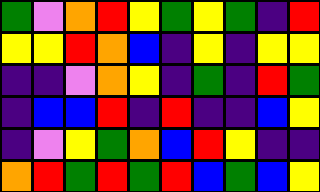[["green", "violet", "orange", "red", "yellow", "green", "yellow", "green", "indigo", "red"], ["yellow", "yellow", "red", "orange", "blue", "indigo", "yellow", "indigo", "yellow", "yellow"], ["indigo", "indigo", "violet", "orange", "yellow", "indigo", "green", "indigo", "red", "green"], ["indigo", "blue", "blue", "red", "indigo", "red", "indigo", "indigo", "blue", "yellow"], ["indigo", "violet", "yellow", "green", "orange", "blue", "red", "yellow", "indigo", "indigo"], ["orange", "red", "green", "red", "green", "red", "blue", "green", "blue", "yellow"]]